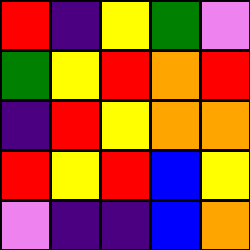[["red", "indigo", "yellow", "green", "violet"], ["green", "yellow", "red", "orange", "red"], ["indigo", "red", "yellow", "orange", "orange"], ["red", "yellow", "red", "blue", "yellow"], ["violet", "indigo", "indigo", "blue", "orange"]]